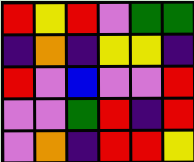[["red", "yellow", "red", "violet", "green", "green"], ["indigo", "orange", "indigo", "yellow", "yellow", "indigo"], ["red", "violet", "blue", "violet", "violet", "red"], ["violet", "violet", "green", "red", "indigo", "red"], ["violet", "orange", "indigo", "red", "red", "yellow"]]